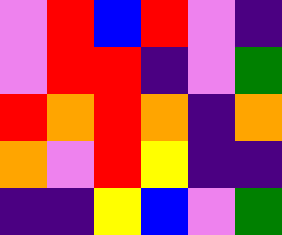[["violet", "red", "blue", "red", "violet", "indigo"], ["violet", "red", "red", "indigo", "violet", "green"], ["red", "orange", "red", "orange", "indigo", "orange"], ["orange", "violet", "red", "yellow", "indigo", "indigo"], ["indigo", "indigo", "yellow", "blue", "violet", "green"]]